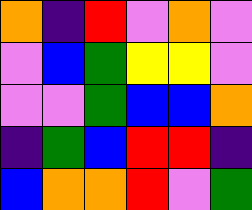[["orange", "indigo", "red", "violet", "orange", "violet"], ["violet", "blue", "green", "yellow", "yellow", "violet"], ["violet", "violet", "green", "blue", "blue", "orange"], ["indigo", "green", "blue", "red", "red", "indigo"], ["blue", "orange", "orange", "red", "violet", "green"]]